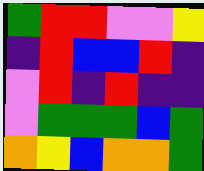[["green", "red", "red", "violet", "violet", "yellow"], ["indigo", "red", "blue", "blue", "red", "indigo"], ["violet", "red", "indigo", "red", "indigo", "indigo"], ["violet", "green", "green", "green", "blue", "green"], ["orange", "yellow", "blue", "orange", "orange", "green"]]